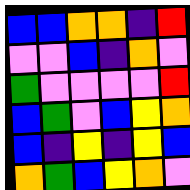[["blue", "blue", "orange", "orange", "indigo", "red"], ["violet", "violet", "blue", "indigo", "orange", "violet"], ["green", "violet", "violet", "violet", "violet", "red"], ["blue", "green", "violet", "blue", "yellow", "orange"], ["blue", "indigo", "yellow", "indigo", "yellow", "blue"], ["orange", "green", "blue", "yellow", "orange", "violet"]]